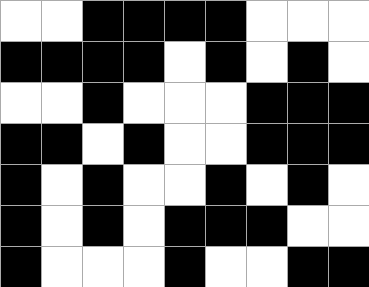[["white", "white", "black", "black", "black", "black", "white", "white", "white"], ["black", "black", "black", "black", "white", "black", "white", "black", "white"], ["white", "white", "black", "white", "white", "white", "black", "black", "black"], ["black", "black", "white", "black", "white", "white", "black", "black", "black"], ["black", "white", "black", "white", "white", "black", "white", "black", "white"], ["black", "white", "black", "white", "black", "black", "black", "white", "white"], ["black", "white", "white", "white", "black", "white", "white", "black", "black"]]